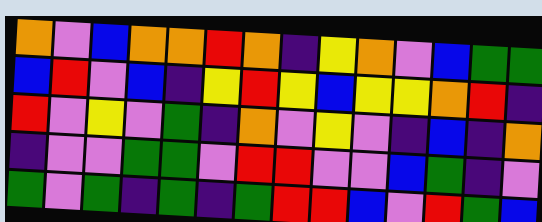[["orange", "violet", "blue", "orange", "orange", "red", "orange", "indigo", "yellow", "orange", "violet", "blue", "green", "green"], ["blue", "red", "violet", "blue", "indigo", "yellow", "red", "yellow", "blue", "yellow", "yellow", "orange", "red", "indigo"], ["red", "violet", "yellow", "violet", "green", "indigo", "orange", "violet", "yellow", "violet", "indigo", "blue", "indigo", "orange"], ["indigo", "violet", "violet", "green", "green", "violet", "red", "red", "violet", "violet", "blue", "green", "indigo", "violet"], ["green", "violet", "green", "indigo", "green", "indigo", "green", "red", "red", "blue", "violet", "red", "green", "blue"]]